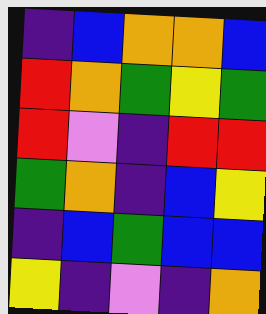[["indigo", "blue", "orange", "orange", "blue"], ["red", "orange", "green", "yellow", "green"], ["red", "violet", "indigo", "red", "red"], ["green", "orange", "indigo", "blue", "yellow"], ["indigo", "blue", "green", "blue", "blue"], ["yellow", "indigo", "violet", "indigo", "orange"]]